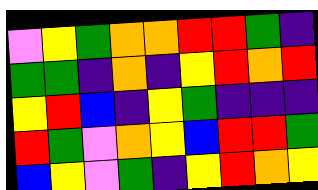[["violet", "yellow", "green", "orange", "orange", "red", "red", "green", "indigo"], ["green", "green", "indigo", "orange", "indigo", "yellow", "red", "orange", "red"], ["yellow", "red", "blue", "indigo", "yellow", "green", "indigo", "indigo", "indigo"], ["red", "green", "violet", "orange", "yellow", "blue", "red", "red", "green"], ["blue", "yellow", "violet", "green", "indigo", "yellow", "red", "orange", "yellow"]]